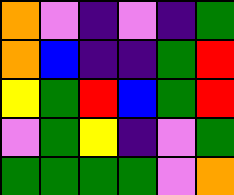[["orange", "violet", "indigo", "violet", "indigo", "green"], ["orange", "blue", "indigo", "indigo", "green", "red"], ["yellow", "green", "red", "blue", "green", "red"], ["violet", "green", "yellow", "indigo", "violet", "green"], ["green", "green", "green", "green", "violet", "orange"]]